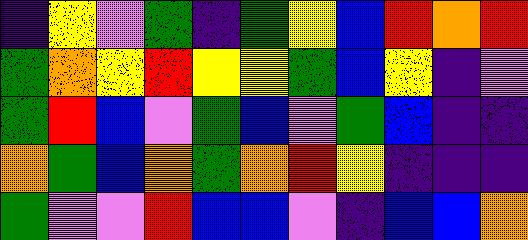[["indigo", "yellow", "violet", "green", "indigo", "green", "yellow", "blue", "red", "orange", "red"], ["green", "orange", "yellow", "red", "yellow", "yellow", "green", "blue", "yellow", "indigo", "violet"], ["green", "red", "blue", "violet", "green", "blue", "violet", "green", "blue", "indigo", "indigo"], ["orange", "green", "blue", "orange", "green", "orange", "red", "yellow", "indigo", "indigo", "indigo"], ["green", "violet", "violet", "red", "blue", "blue", "violet", "indigo", "blue", "blue", "orange"]]